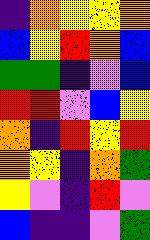[["indigo", "orange", "yellow", "yellow", "orange"], ["blue", "yellow", "red", "orange", "blue"], ["green", "green", "indigo", "violet", "blue"], ["red", "red", "violet", "blue", "yellow"], ["orange", "indigo", "red", "yellow", "red"], ["orange", "yellow", "indigo", "orange", "green"], ["yellow", "violet", "indigo", "red", "violet"], ["blue", "indigo", "indigo", "violet", "green"]]